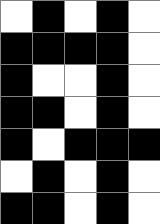[["white", "black", "white", "black", "white"], ["black", "black", "black", "black", "white"], ["black", "white", "white", "black", "white"], ["black", "black", "white", "black", "white"], ["black", "white", "black", "black", "black"], ["white", "black", "white", "black", "white"], ["black", "black", "white", "black", "white"]]